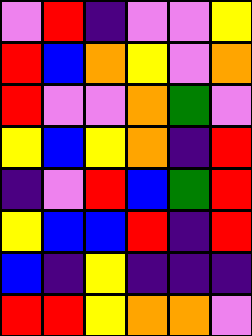[["violet", "red", "indigo", "violet", "violet", "yellow"], ["red", "blue", "orange", "yellow", "violet", "orange"], ["red", "violet", "violet", "orange", "green", "violet"], ["yellow", "blue", "yellow", "orange", "indigo", "red"], ["indigo", "violet", "red", "blue", "green", "red"], ["yellow", "blue", "blue", "red", "indigo", "red"], ["blue", "indigo", "yellow", "indigo", "indigo", "indigo"], ["red", "red", "yellow", "orange", "orange", "violet"]]